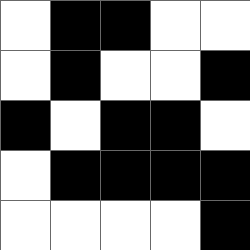[["white", "black", "black", "white", "white"], ["white", "black", "white", "white", "black"], ["black", "white", "black", "black", "white"], ["white", "black", "black", "black", "black"], ["white", "white", "white", "white", "black"]]